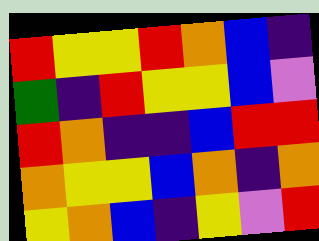[["red", "yellow", "yellow", "red", "orange", "blue", "indigo"], ["green", "indigo", "red", "yellow", "yellow", "blue", "violet"], ["red", "orange", "indigo", "indigo", "blue", "red", "red"], ["orange", "yellow", "yellow", "blue", "orange", "indigo", "orange"], ["yellow", "orange", "blue", "indigo", "yellow", "violet", "red"]]